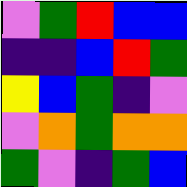[["violet", "green", "red", "blue", "blue"], ["indigo", "indigo", "blue", "red", "green"], ["yellow", "blue", "green", "indigo", "violet"], ["violet", "orange", "green", "orange", "orange"], ["green", "violet", "indigo", "green", "blue"]]